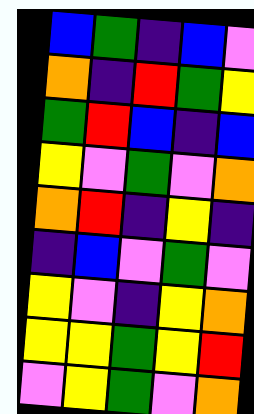[["blue", "green", "indigo", "blue", "violet"], ["orange", "indigo", "red", "green", "yellow"], ["green", "red", "blue", "indigo", "blue"], ["yellow", "violet", "green", "violet", "orange"], ["orange", "red", "indigo", "yellow", "indigo"], ["indigo", "blue", "violet", "green", "violet"], ["yellow", "violet", "indigo", "yellow", "orange"], ["yellow", "yellow", "green", "yellow", "red"], ["violet", "yellow", "green", "violet", "orange"]]